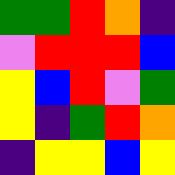[["green", "green", "red", "orange", "indigo"], ["violet", "red", "red", "red", "blue"], ["yellow", "blue", "red", "violet", "green"], ["yellow", "indigo", "green", "red", "orange"], ["indigo", "yellow", "yellow", "blue", "yellow"]]